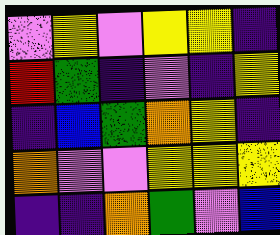[["violet", "yellow", "violet", "yellow", "yellow", "indigo"], ["red", "green", "indigo", "violet", "indigo", "yellow"], ["indigo", "blue", "green", "orange", "yellow", "indigo"], ["orange", "violet", "violet", "yellow", "yellow", "yellow"], ["indigo", "indigo", "orange", "green", "violet", "blue"]]